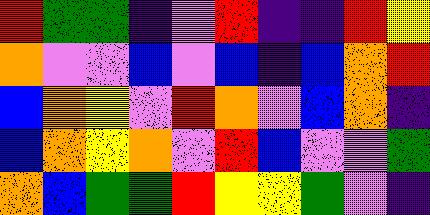[["red", "green", "green", "indigo", "violet", "red", "indigo", "indigo", "red", "yellow"], ["orange", "violet", "violet", "blue", "violet", "blue", "indigo", "blue", "orange", "red"], ["blue", "orange", "yellow", "violet", "red", "orange", "violet", "blue", "orange", "indigo"], ["blue", "orange", "yellow", "orange", "violet", "red", "blue", "violet", "violet", "green"], ["orange", "blue", "green", "green", "red", "yellow", "yellow", "green", "violet", "indigo"]]